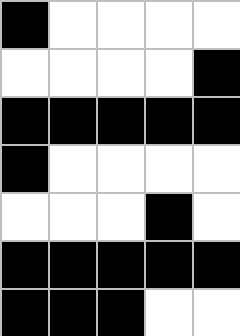[["black", "white", "white", "white", "white"], ["white", "white", "white", "white", "black"], ["black", "black", "black", "black", "black"], ["black", "white", "white", "white", "white"], ["white", "white", "white", "black", "white"], ["black", "black", "black", "black", "black"], ["black", "black", "black", "white", "white"]]